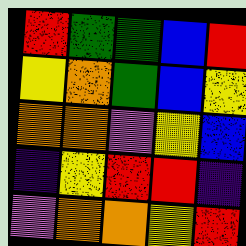[["red", "green", "green", "blue", "red"], ["yellow", "orange", "green", "blue", "yellow"], ["orange", "orange", "violet", "yellow", "blue"], ["indigo", "yellow", "red", "red", "indigo"], ["violet", "orange", "orange", "yellow", "red"]]